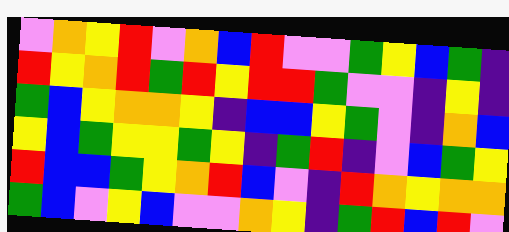[["violet", "orange", "yellow", "red", "violet", "orange", "blue", "red", "violet", "violet", "green", "yellow", "blue", "green", "indigo"], ["red", "yellow", "orange", "red", "green", "red", "yellow", "red", "red", "green", "violet", "violet", "indigo", "yellow", "indigo"], ["green", "blue", "yellow", "orange", "orange", "yellow", "indigo", "blue", "blue", "yellow", "green", "violet", "indigo", "orange", "blue"], ["yellow", "blue", "green", "yellow", "yellow", "green", "yellow", "indigo", "green", "red", "indigo", "violet", "blue", "green", "yellow"], ["red", "blue", "blue", "green", "yellow", "orange", "red", "blue", "violet", "indigo", "red", "orange", "yellow", "orange", "orange"], ["green", "blue", "violet", "yellow", "blue", "violet", "violet", "orange", "yellow", "indigo", "green", "red", "blue", "red", "violet"]]